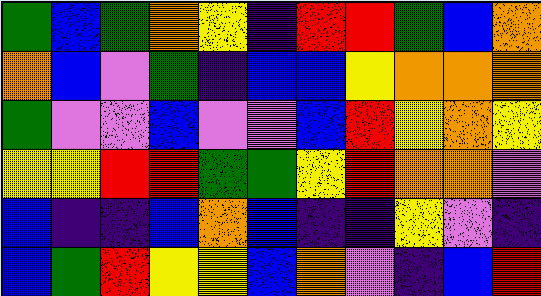[["green", "blue", "green", "orange", "yellow", "indigo", "red", "red", "green", "blue", "orange"], ["orange", "blue", "violet", "green", "indigo", "blue", "blue", "yellow", "orange", "orange", "orange"], ["green", "violet", "violet", "blue", "violet", "violet", "blue", "red", "yellow", "orange", "yellow"], ["yellow", "yellow", "red", "red", "green", "green", "yellow", "red", "orange", "orange", "violet"], ["blue", "indigo", "indigo", "blue", "orange", "blue", "indigo", "indigo", "yellow", "violet", "indigo"], ["blue", "green", "red", "yellow", "yellow", "blue", "orange", "violet", "indigo", "blue", "red"]]